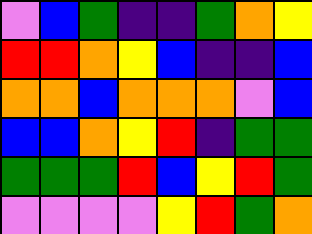[["violet", "blue", "green", "indigo", "indigo", "green", "orange", "yellow"], ["red", "red", "orange", "yellow", "blue", "indigo", "indigo", "blue"], ["orange", "orange", "blue", "orange", "orange", "orange", "violet", "blue"], ["blue", "blue", "orange", "yellow", "red", "indigo", "green", "green"], ["green", "green", "green", "red", "blue", "yellow", "red", "green"], ["violet", "violet", "violet", "violet", "yellow", "red", "green", "orange"]]